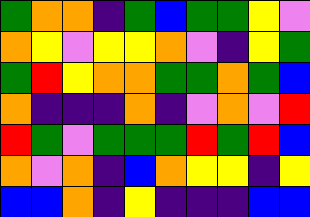[["green", "orange", "orange", "indigo", "green", "blue", "green", "green", "yellow", "violet"], ["orange", "yellow", "violet", "yellow", "yellow", "orange", "violet", "indigo", "yellow", "green"], ["green", "red", "yellow", "orange", "orange", "green", "green", "orange", "green", "blue"], ["orange", "indigo", "indigo", "indigo", "orange", "indigo", "violet", "orange", "violet", "red"], ["red", "green", "violet", "green", "green", "green", "red", "green", "red", "blue"], ["orange", "violet", "orange", "indigo", "blue", "orange", "yellow", "yellow", "indigo", "yellow"], ["blue", "blue", "orange", "indigo", "yellow", "indigo", "indigo", "indigo", "blue", "blue"]]